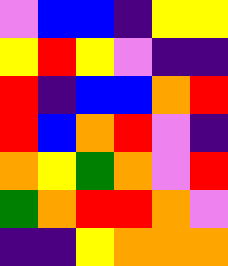[["violet", "blue", "blue", "indigo", "yellow", "yellow"], ["yellow", "red", "yellow", "violet", "indigo", "indigo"], ["red", "indigo", "blue", "blue", "orange", "red"], ["red", "blue", "orange", "red", "violet", "indigo"], ["orange", "yellow", "green", "orange", "violet", "red"], ["green", "orange", "red", "red", "orange", "violet"], ["indigo", "indigo", "yellow", "orange", "orange", "orange"]]